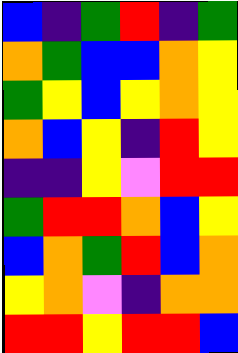[["blue", "indigo", "green", "red", "indigo", "green"], ["orange", "green", "blue", "blue", "orange", "yellow"], ["green", "yellow", "blue", "yellow", "orange", "yellow"], ["orange", "blue", "yellow", "indigo", "red", "yellow"], ["indigo", "indigo", "yellow", "violet", "red", "red"], ["green", "red", "red", "orange", "blue", "yellow"], ["blue", "orange", "green", "red", "blue", "orange"], ["yellow", "orange", "violet", "indigo", "orange", "orange"], ["red", "red", "yellow", "red", "red", "blue"]]